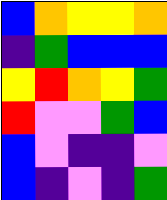[["blue", "orange", "yellow", "yellow", "orange"], ["indigo", "green", "blue", "blue", "blue"], ["yellow", "red", "orange", "yellow", "green"], ["red", "violet", "violet", "green", "blue"], ["blue", "violet", "indigo", "indigo", "violet"], ["blue", "indigo", "violet", "indigo", "green"]]